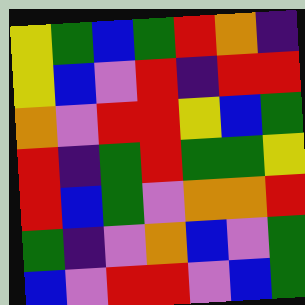[["yellow", "green", "blue", "green", "red", "orange", "indigo"], ["yellow", "blue", "violet", "red", "indigo", "red", "red"], ["orange", "violet", "red", "red", "yellow", "blue", "green"], ["red", "indigo", "green", "red", "green", "green", "yellow"], ["red", "blue", "green", "violet", "orange", "orange", "red"], ["green", "indigo", "violet", "orange", "blue", "violet", "green"], ["blue", "violet", "red", "red", "violet", "blue", "green"]]